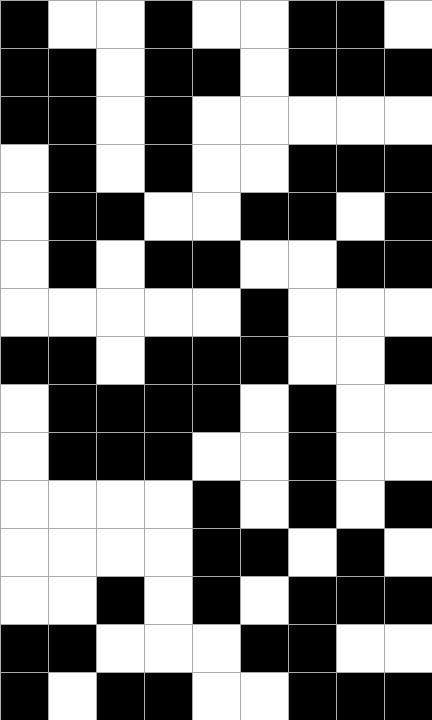[["black", "white", "white", "black", "white", "white", "black", "black", "white"], ["black", "black", "white", "black", "black", "white", "black", "black", "black"], ["black", "black", "white", "black", "white", "white", "white", "white", "white"], ["white", "black", "white", "black", "white", "white", "black", "black", "black"], ["white", "black", "black", "white", "white", "black", "black", "white", "black"], ["white", "black", "white", "black", "black", "white", "white", "black", "black"], ["white", "white", "white", "white", "white", "black", "white", "white", "white"], ["black", "black", "white", "black", "black", "black", "white", "white", "black"], ["white", "black", "black", "black", "black", "white", "black", "white", "white"], ["white", "black", "black", "black", "white", "white", "black", "white", "white"], ["white", "white", "white", "white", "black", "white", "black", "white", "black"], ["white", "white", "white", "white", "black", "black", "white", "black", "white"], ["white", "white", "black", "white", "black", "white", "black", "black", "black"], ["black", "black", "white", "white", "white", "black", "black", "white", "white"], ["black", "white", "black", "black", "white", "white", "black", "black", "black"]]